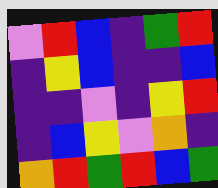[["violet", "red", "blue", "indigo", "green", "red"], ["indigo", "yellow", "blue", "indigo", "indigo", "blue"], ["indigo", "indigo", "violet", "indigo", "yellow", "red"], ["indigo", "blue", "yellow", "violet", "orange", "indigo"], ["orange", "red", "green", "red", "blue", "green"]]